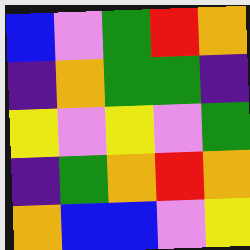[["blue", "violet", "green", "red", "orange"], ["indigo", "orange", "green", "green", "indigo"], ["yellow", "violet", "yellow", "violet", "green"], ["indigo", "green", "orange", "red", "orange"], ["orange", "blue", "blue", "violet", "yellow"]]